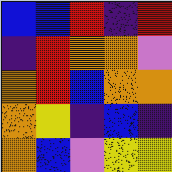[["blue", "blue", "red", "indigo", "red"], ["indigo", "red", "orange", "orange", "violet"], ["orange", "red", "blue", "orange", "orange"], ["orange", "yellow", "indigo", "blue", "indigo"], ["orange", "blue", "violet", "yellow", "yellow"]]